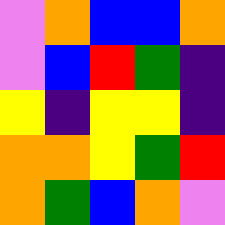[["violet", "orange", "blue", "blue", "orange"], ["violet", "blue", "red", "green", "indigo"], ["yellow", "indigo", "yellow", "yellow", "indigo"], ["orange", "orange", "yellow", "green", "red"], ["orange", "green", "blue", "orange", "violet"]]